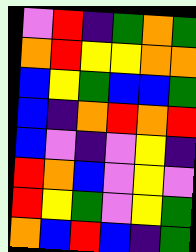[["violet", "red", "indigo", "green", "orange", "green"], ["orange", "red", "yellow", "yellow", "orange", "orange"], ["blue", "yellow", "green", "blue", "blue", "green"], ["blue", "indigo", "orange", "red", "orange", "red"], ["blue", "violet", "indigo", "violet", "yellow", "indigo"], ["red", "orange", "blue", "violet", "yellow", "violet"], ["red", "yellow", "green", "violet", "yellow", "green"], ["orange", "blue", "red", "blue", "indigo", "green"]]